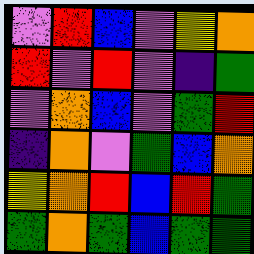[["violet", "red", "blue", "violet", "yellow", "orange"], ["red", "violet", "red", "violet", "indigo", "green"], ["violet", "orange", "blue", "violet", "green", "red"], ["indigo", "orange", "violet", "green", "blue", "orange"], ["yellow", "orange", "red", "blue", "red", "green"], ["green", "orange", "green", "blue", "green", "green"]]